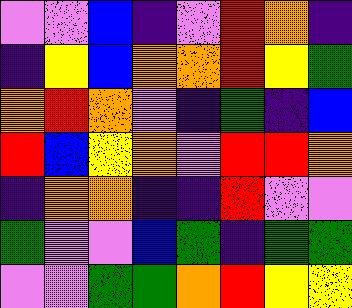[["violet", "violet", "blue", "indigo", "violet", "red", "orange", "indigo"], ["indigo", "yellow", "blue", "orange", "orange", "red", "yellow", "green"], ["orange", "red", "orange", "violet", "indigo", "green", "indigo", "blue"], ["red", "blue", "yellow", "orange", "violet", "red", "red", "orange"], ["indigo", "orange", "orange", "indigo", "indigo", "red", "violet", "violet"], ["green", "violet", "violet", "blue", "green", "indigo", "green", "green"], ["violet", "violet", "green", "green", "orange", "red", "yellow", "yellow"]]